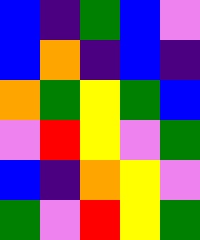[["blue", "indigo", "green", "blue", "violet"], ["blue", "orange", "indigo", "blue", "indigo"], ["orange", "green", "yellow", "green", "blue"], ["violet", "red", "yellow", "violet", "green"], ["blue", "indigo", "orange", "yellow", "violet"], ["green", "violet", "red", "yellow", "green"]]